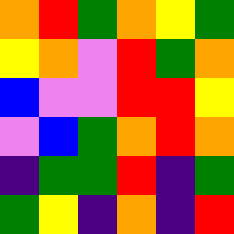[["orange", "red", "green", "orange", "yellow", "green"], ["yellow", "orange", "violet", "red", "green", "orange"], ["blue", "violet", "violet", "red", "red", "yellow"], ["violet", "blue", "green", "orange", "red", "orange"], ["indigo", "green", "green", "red", "indigo", "green"], ["green", "yellow", "indigo", "orange", "indigo", "red"]]